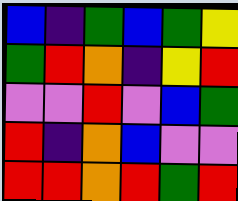[["blue", "indigo", "green", "blue", "green", "yellow"], ["green", "red", "orange", "indigo", "yellow", "red"], ["violet", "violet", "red", "violet", "blue", "green"], ["red", "indigo", "orange", "blue", "violet", "violet"], ["red", "red", "orange", "red", "green", "red"]]